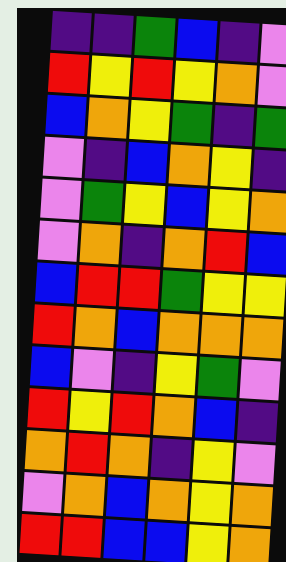[["indigo", "indigo", "green", "blue", "indigo", "violet"], ["red", "yellow", "red", "yellow", "orange", "violet"], ["blue", "orange", "yellow", "green", "indigo", "green"], ["violet", "indigo", "blue", "orange", "yellow", "indigo"], ["violet", "green", "yellow", "blue", "yellow", "orange"], ["violet", "orange", "indigo", "orange", "red", "blue"], ["blue", "red", "red", "green", "yellow", "yellow"], ["red", "orange", "blue", "orange", "orange", "orange"], ["blue", "violet", "indigo", "yellow", "green", "violet"], ["red", "yellow", "red", "orange", "blue", "indigo"], ["orange", "red", "orange", "indigo", "yellow", "violet"], ["violet", "orange", "blue", "orange", "yellow", "orange"], ["red", "red", "blue", "blue", "yellow", "orange"]]